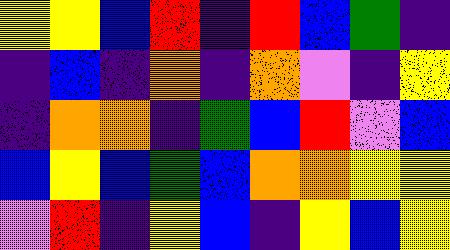[["yellow", "yellow", "blue", "red", "indigo", "red", "blue", "green", "indigo"], ["indigo", "blue", "indigo", "orange", "indigo", "orange", "violet", "indigo", "yellow"], ["indigo", "orange", "orange", "indigo", "green", "blue", "red", "violet", "blue"], ["blue", "yellow", "blue", "green", "blue", "orange", "orange", "yellow", "yellow"], ["violet", "red", "indigo", "yellow", "blue", "indigo", "yellow", "blue", "yellow"]]